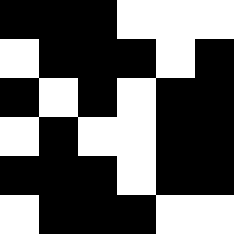[["black", "black", "black", "white", "white", "white"], ["white", "black", "black", "black", "white", "black"], ["black", "white", "black", "white", "black", "black"], ["white", "black", "white", "white", "black", "black"], ["black", "black", "black", "white", "black", "black"], ["white", "black", "black", "black", "white", "white"]]